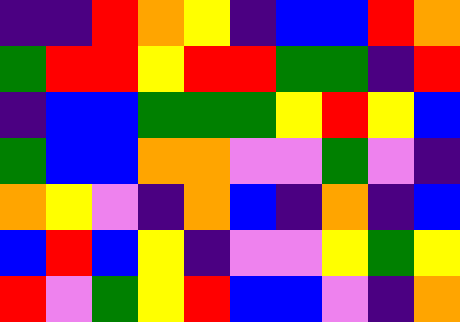[["indigo", "indigo", "red", "orange", "yellow", "indigo", "blue", "blue", "red", "orange"], ["green", "red", "red", "yellow", "red", "red", "green", "green", "indigo", "red"], ["indigo", "blue", "blue", "green", "green", "green", "yellow", "red", "yellow", "blue"], ["green", "blue", "blue", "orange", "orange", "violet", "violet", "green", "violet", "indigo"], ["orange", "yellow", "violet", "indigo", "orange", "blue", "indigo", "orange", "indigo", "blue"], ["blue", "red", "blue", "yellow", "indigo", "violet", "violet", "yellow", "green", "yellow"], ["red", "violet", "green", "yellow", "red", "blue", "blue", "violet", "indigo", "orange"]]